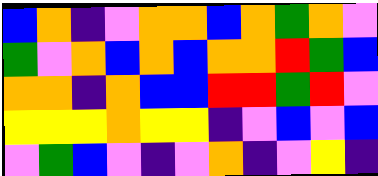[["blue", "orange", "indigo", "violet", "orange", "orange", "blue", "orange", "green", "orange", "violet"], ["green", "violet", "orange", "blue", "orange", "blue", "orange", "orange", "red", "green", "blue"], ["orange", "orange", "indigo", "orange", "blue", "blue", "red", "red", "green", "red", "violet"], ["yellow", "yellow", "yellow", "orange", "yellow", "yellow", "indigo", "violet", "blue", "violet", "blue"], ["violet", "green", "blue", "violet", "indigo", "violet", "orange", "indigo", "violet", "yellow", "indigo"]]